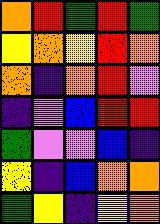[["orange", "red", "green", "red", "green"], ["yellow", "orange", "yellow", "red", "orange"], ["orange", "indigo", "orange", "red", "violet"], ["indigo", "violet", "blue", "red", "red"], ["green", "violet", "violet", "blue", "indigo"], ["yellow", "indigo", "blue", "orange", "orange"], ["green", "yellow", "indigo", "yellow", "orange"]]